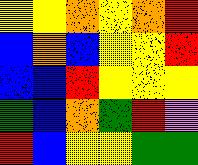[["yellow", "yellow", "orange", "yellow", "orange", "red"], ["blue", "orange", "blue", "yellow", "yellow", "red"], ["blue", "blue", "red", "yellow", "yellow", "yellow"], ["green", "blue", "orange", "green", "red", "violet"], ["red", "blue", "yellow", "yellow", "green", "green"]]